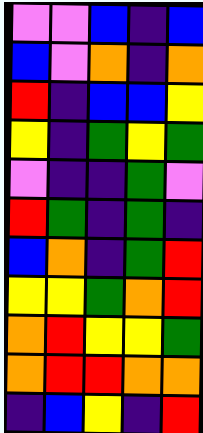[["violet", "violet", "blue", "indigo", "blue"], ["blue", "violet", "orange", "indigo", "orange"], ["red", "indigo", "blue", "blue", "yellow"], ["yellow", "indigo", "green", "yellow", "green"], ["violet", "indigo", "indigo", "green", "violet"], ["red", "green", "indigo", "green", "indigo"], ["blue", "orange", "indigo", "green", "red"], ["yellow", "yellow", "green", "orange", "red"], ["orange", "red", "yellow", "yellow", "green"], ["orange", "red", "red", "orange", "orange"], ["indigo", "blue", "yellow", "indigo", "red"]]